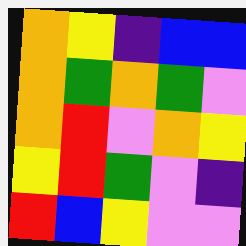[["orange", "yellow", "indigo", "blue", "blue"], ["orange", "green", "orange", "green", "violet"], ["orange", "red", "violet", "orange", "yellow"], ["yellow", "red", "green", "violet", "indigo"], ["red", "blue", "yellow", "violet", "violet"]]